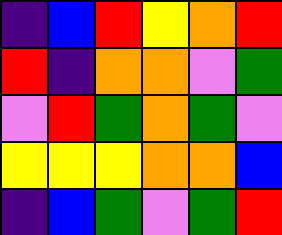[["indigo", "blue", "red", "yellow", "orange", "red"], ["red", "indigo", "orange", "orange", "violet", "green"], ["violet", "red", "green", "orange", "green", "violet"], ["yellow", "yellow", "yellow", "orange", "orange", "blue"], ["indigo", "blue", "green", "violet", "green", "red"]]